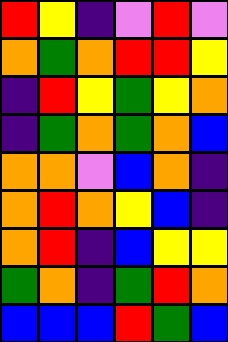[["red", "yellow", "indigo", "violet", "red", "violet"], ["orange", "green", "orange", "red", "red", "yellow"], ["indigo", "red", "yellow", "green", "yellow", "orange"], ["indigo", "green", "orange", "green", "orange", "blue"], ["orange", "orange", "violet", "blue", "orange", "indigo"], ["orange", "red", "orange", "yellow", "blue", "indigo"], ["orange", "red", "indigo", "blue", "yellow", "yellow"], ["green", "orange", "indigo", "green", "red", "orange"], ["blue", "blue", "blue", "red", "green", "blue"]]